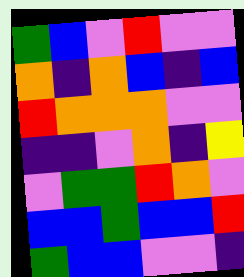[["green", "blue", "violet", "red", "violet", "violet"], ["orange", "indigo", "orange", "blue", "indigo", "blue"], ["red", "orange", "orange", "orange", "violet", "violet"], ["indigo", "indigo", "violet", "orange", "indigo", "yellow"], ["violet", "green", "green", "red", "orange", "violet"], ["blue", "blue", "green", "blue", "blue", "red"], ["green", "blue", "blue", "violet", "violet", "indigo"]]